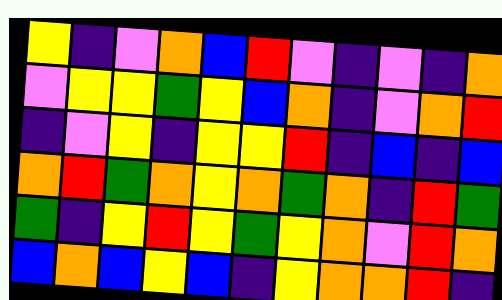[["yellow", "indigo", "violet", "orange", "blue", "red", "violet", "indigo", "violet", "indigo", "orange"], ["violet", "yellow", "yellow", "green", "yellow", "blue", "orange", "indigo", "violet", "orange", "red"], ["indigo", "violet", "yellow", "indigo", "yellow", "yellow", "red", "indigo", "blue", "indigo", "blue"], ["orange", "red", "green", "orange", "yellow", "orange", "green", "orange", "indigo", "red", "green"], ["green", "indigo", "yellow", "red", "yellow", "green", "yellow", "orange", "violet", "red", "orange"], ["blue", "orange", "blue", "yellow", "blue", "indigo", "yellow", "orange", "orange", "red", "indigo"]]